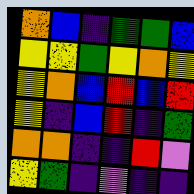[["orange", "blue", "indigo", "green", "green", "blue"], ["yellow", "yellow", "green", "yellow", "orange", "yellow"], ["yellow", "orange", "blue", "red", "blue", "red"], ["yellow", "indigo", "blue", "red", "indigo", "green"], ["orange", "orange", "indigo", "indigo", "red", "violet"], ["yellow", "green", "indigo", "violet", "indigo", "indigo"]]